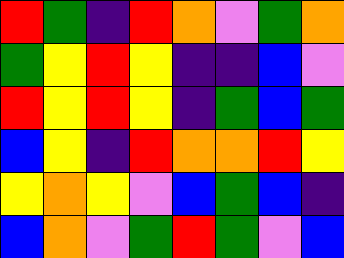[["red", "green", "indigo", "red", "orange", "violet", "green", "orange"], ["green", "yellow", "red", "yellow", "indigo", "indigo", "blue", "violet"], ["red", "yellow", "red", "yellow", "indigo", "green", "blue", "green"], ["blue", "yellow", "indigo", "red", "orange", "orange", "red", "yellow"], ["yellow", "orange", "yellow", "violet", "blue", "green", "blue", "indigo"], ["blue", "orange", "violet", "green", "red", "green", "violet", "blue"]]